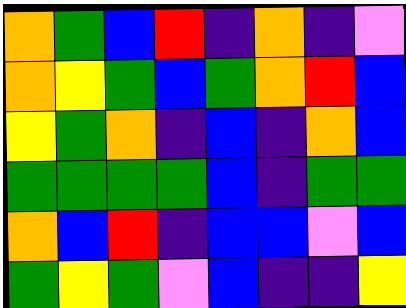[["orange", "green", "blue", "red", "indigo", "orange", "indigo", "violet"], ["orange", "yellow", "green", "blue", "green", "orange", "red", "blue"], ["yellow", "green", "orange", "indigo", "blue", "indigo", "orange", "blue"], ["green", "green", "green", "green", "blue", "indigo", "green", "green"], ["orange", "blue", "red", "indigo", "blue", "blue", "violet", "blue"], ["green", "yellow", "green", "violet", "blue", "indigo", "indigo", "yellow"]]